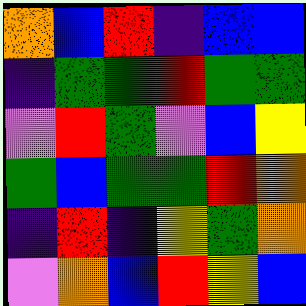[["orange", "blue", "red", "indigo", "blue", "blue"], ["indigo", "green", "green", "red", "green", "green"], ["violet", "red", "green", "violet", "blue", "yellow"], ["green", "blue", "green", "green", "red", "orange"], ["indigo", "red", "indigo", "yellow", "green", "orange"], ["violet", "orange", "blue", "red", "yellow", "blue"]]